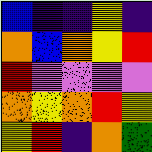[["blue", "indigo", "indigo", "yellow", "indigo"], ["orange", "blue", "orange", "yellow", "red"], ["red", "violet", "violet", "violet", "violet"], ["orange", "yellow", "orange", "red", "yellow"], ["yellow", "red", "indigo", "orange", "green"]]